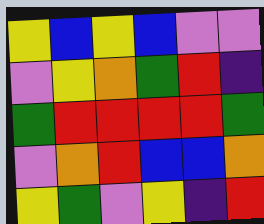[["yellow", "blue", "yellow", "blue", "violet", "violet"], ["violet", "yellow", "orange", "green", "red", "indigo"], ["green", "red", "red", "red", "red", "green"], ["violet", "orange", "red", "blue", "blue", "orange"], ["yellow", "green", "violet", "yellow", "indigo", "red"]]